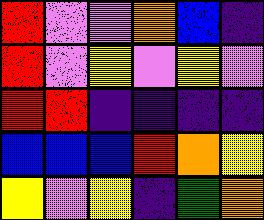[["red", "violet", "violet", "orange", "blue", "indigo"], ["red", "violet", "yellow", "violet", "yellow", "violet"], ["red", "red", "indigo", "indigo", "indigo", "indigo"], ["blue", "blue", "blue", "red", "orange", "yellow"], ["yellow", "violet", "yellow", "indigo", "green", "orange"]]